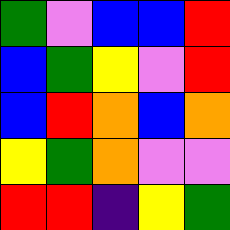[["green", "violet", "blue", "blue", "red"], ["blue", "green", "yellow", "violet", "red"], ["blue", "red", "orange", "blue", "orange"], ["yellow", "green", "orange", "violet", "violet"], ["red", "red", "indigo", "yellow", "green"]]